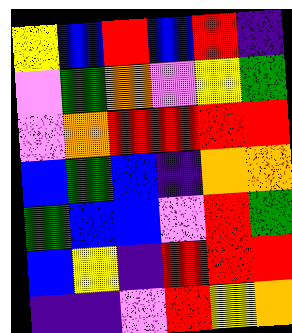[["yellow", "blue", "red", "blue", "red", "indigo"], ["violet", "green", "orange", "violet", "yellow", "green"], ["violet", "orange", "red", "red", "red", "red"], ["blue", "green", "blue", "indigo", "orange", "orange"], ["green", "blue", "blue", "violet", "red", "green"], ["blue", "yellow", "indigo", "red", "red", "red"], ["indigo", "indigo", "violet", "red", "yellow", "orange"]]